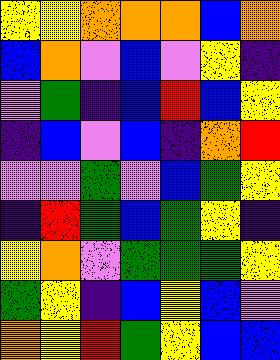[["yellow", "yellow", "orange", "orange", "orange", "blue", "orange"], ["blue", "orange", "violet", "blue", "violet", "yellow", "indigo"], ["violet", "green", "indigo", "blue", "red", "blue", "yellow"], ["indigo", "blue", "violet", "blue", "indigo", "orange", "red"], ["violet", "violet", "green", "violet", "blue", "green", "yellow"], ["indigo", "red", "green", "blue", "green", "yellow", "indigo"], ["yellow", "orange", "violet", "green", "green", "green", "yellow"], ["green", "yellow", "indigo", "blue", "yellow", "blue", "violet"], ["orange", "yellow", "red", "green", "yellow", "blue", "blue"]]